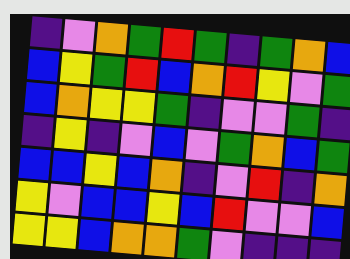[["indigo", "violet", "orange", "green", "red", "green", "indigo", "green", "orange", "blue"], ["blue", "yellow", "green", "red", "blue", "orange", "red", "yellow", "violet", "green"], ["blue", "orange", "yellow", "yellow", "green", "indigo", "violet", "violet", "green", "indigo"], ["indigo", "yellow", "indigo", "violet", "blue", "violet", "green", "orange", "blue", "green"], ["blue", "blue", "yellow", "blue", "orange", "indigo", "violet", "red", "indigo", "orange"], ["yellow", "violet", "blue", "blue", "yellow", "blue", "red", "violet", "violet", "blue"], ["yellow", "yellow", "blue", "orange", "orange", "green", "violet", "indigo", "indigo", "indigo"]]